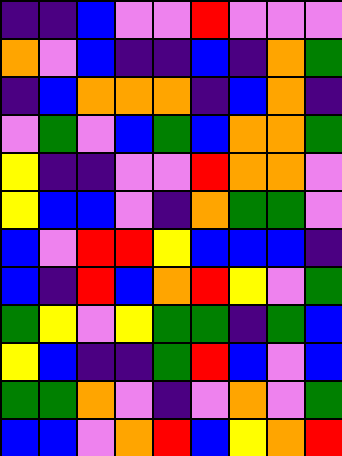[["indigo", "indigo", "blue", "violet", "violet", "red", "violet", "violet", "violet"], ["orange", "violet", "blue", "indigo", "indigo", "blue", "indigo", "orange", "green"], ["indigo", "blue", "orange", "orange", "orange", "indigo", "blue", "orange", "indigo"], ["violet", "green", "violet", "blue", "green", "blue", "orange", "orange", "green"], ["yellow", "indigo", "indigo", "violet", "violet", "red", "orange", "orange", "violet"], ["yellow", "blue", "blue", "violet", "indigo", "orange", "green", "green", "violet"], ["blue", "violet", "red", "red", "yellow", "blue", "blue", "blue", "indigo"], ["blue", "indigo", "red", "blue", "orange", "red", "yellow", "violet", "green"], ["green", "yellow", "violet", "yellow", "green", "green", "indigo", "green", "blue"], ["yellow", "blue", "indigo", "indigo", "green", "red", "blue", "violet", "blue"], ["green", "green", "orange", "violet", "indigo", "violet", "orange", "violet", "green"], ["blue", "blue", "violet", "orange", "red", "blue", "yellow", "orange", "red"]]